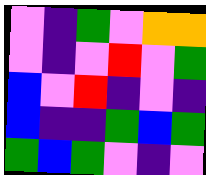[["violet", "indigo", "green", "violet", "orange", "orange"], ["violet", "indigo", "violet", "red", "violet", "green"], ["blue", "violet", "red", "indigo", "violet", "indigo"], ["blue", "indigo", "indigo", "green", "blue", "green"], ["green", "blue", "green", "violet", "indigo", "violet"]]